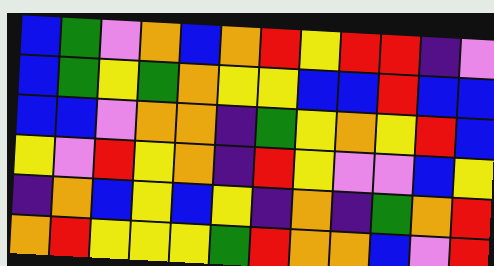[["blue", "green", "violet", "orange", "blue", "orange", "red", "yellow", "red", "red", "indigo", "violet"], ["blue", "green", "yellow", "green", "orange", "yellow", "yellow", "blue", "blue", "red", "blue", "blue"], ["blue", "blue", "violet", "orange", "orange", "indigo", "green", "yellow", "orange", "yellow", "red", "blue"], ["yellow", "violet", "red", "yellow", "orange", "indigo", "red", "yellow", "violet", "violet", "blue", "yellow"], ["indigo", "orange", "blue", "yellow", "blue", "yellow", "indigo", "orange", "indigo", "green", "orange", "red"], ["orange", "red", "yellow", "yellow", "yellow", "green", "red", "orange", "orange", "blue", "violet", "red"]]